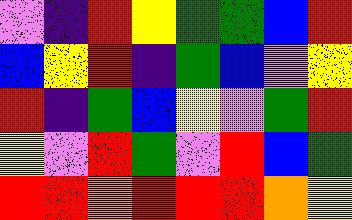[["violet", "indigo", "red", "yellow", "green", "green", "blue", "red"], ["blue", "yellow", "red", "indigo", "green", "blue", "violet", "yellow"], ["red", "indigo", "green", "blue", "yellow", "violet", "green", "red"], ["yellow", "violet", "red", "green", "violet", "red", "blue", "green"], ["red", "red", "orange", "red", "red", "red", "orange", "yellow"]]